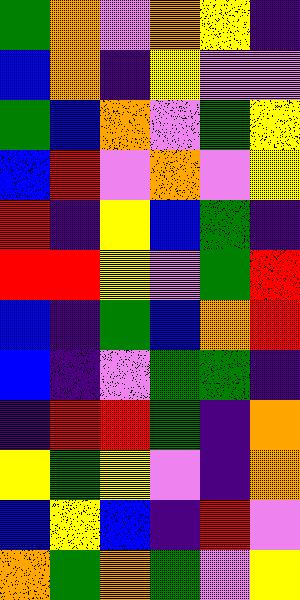[["green", "orange", "violet", "orange", "yellow", "indigo"], ["blue", "orange", "indigo", "yellow", "violet", "violet"], ["green", "blue", "orange", "violet", "green", "yellow"], ["blue", "red", "violet", "orange", "violet", "yellow"], ["red", "indigo", "yellow", "blue", "green", "indigo"], ["red", "red", "yellow", "violet", "green", "red"], ["blue", "indigo", "green", "blue", "orange", "red"], ["blue", "indigo", "violet", "green", "green", "indigo"], ["indigo", "red", "red", "green", "indigo", "orange"], ["yellow", "green", "yellow", "violet", "indigo", "orange"], ["blue", "yellow", "blue", "indigo", "red", "violet"], ["orange", "green", "orange", "green", "violet", "yellow"]]